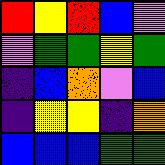[["red", "yellow", "red", "blue", "violet"], ["violet", "green", "green", "yellow", "green"], ["indigo", "blue", "orange", "violet", "blue"], ["indigo", "yellow", "yellow", "indigo", "orange"], ["blue", "blue", "blue", "green", "green"]]